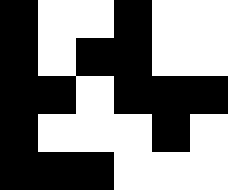[["black", "white", "white", "black", "white", "white"], ["black", "white", "black", "black", "white", "white"], ["black", "black", "white", "black", "black", "black"], ["black", "white", "white", "white", "black", "white"], ["black", "black", "black", "white", "white", "white"]]